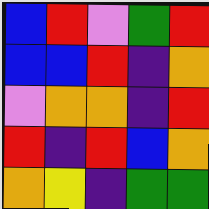[["blue", "red", "violet", "green", "red"], ["blue", "blue", "red", "indigo", "orange"], ["violet", "orange", "orange", "indigo", "red"], ["red", "indigo", "red", "blue", "orange"], ["orange", "yellow", "indigo", "green", "green"]]